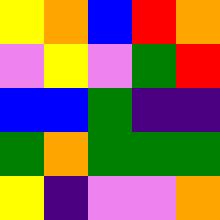[["yellow", "orange", "blue", "red", "orange"], ["violet", "yellow", "violet", "green", "red"], ["blue", "blue", "green", "indigo", "indigo"], ["green", "orange", "green", "green", "green"], ["yellow", "indigo", "violet", "violet", "orange"]]